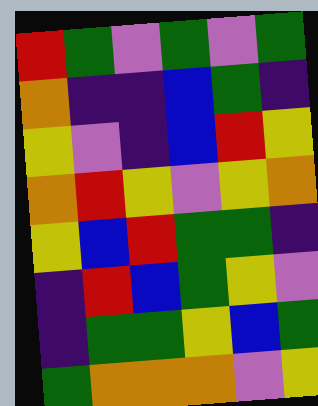[["red", "green", "violet", "green", "violet", "green"], ["orange", "indigo", "indigo", "blue", "green", "indigo"], ["yellow", "violet", "indigo", "blue", "red", "yellow"], ["orange", "red", "yellow", "violet", "yellow", "orange"], ["yellow", "blue", "red", "green", "green", "indigo"], ["indigo", "red", "blue", "green", "yellow", "violet"], ["indigo", "green", "green", "yellow", "blue", "green"], ["green", "orange", "orange", "orange", "violet", "yellow"]]